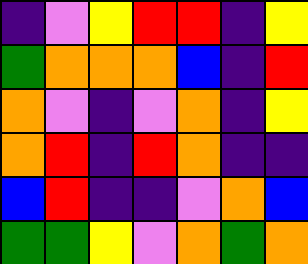[["indigo", "violet", "yellow", "red", "red", "indigo", "yellow"], ["green", "orange", "orange", "orange", "blue", "indigo", "red"], ["orange", "violet", "indigo", "violet", "orange", "indigo", "yellow"], ["orange", "red", "indigo", "red", "orange", "indigo", "indigo"], ["blue", "red", "indigo", "indigo", "violet", "orange", "blue"], ["green", "green", "yellow", "violet", "orange", "green", "orange"]]